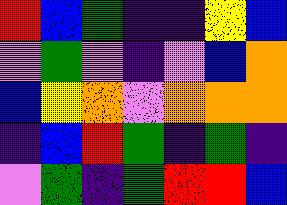[["red", "blue", "green", "indigo", "indigo", "yellow", "blue"], ["violet", "green", "violet", "indigo", "violet", "blue", "orange"], ["blue", "yellow", "orange", "violet", "orange", "orange", "orange"], ["indigo", "blue", "red", "green", "indigo", "green", "indigo"], ["violet", "green", "indigo", "green", "red", "red", "blue"]]